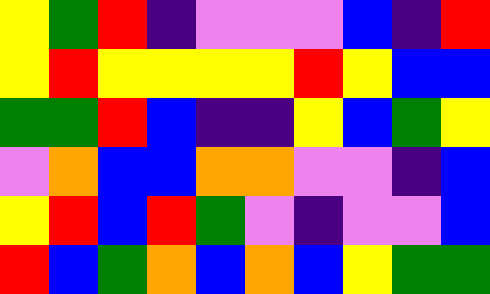[["yellow", "green", "red", "indigo", "violet", "violet", "violet", "blue", "indigo", "red"], ["yellow", "red", "yellow", "yellow", "yellow", "yellow", "red", "yellow", "blue", "blue"], ["green", "green", "red", "blue", "indigo", "indigo", "yellow", "blue", "green", "yellow"], ["violet", "orange", "blue", "blue", "orange", "orange", "violet", "violet", "indigo", "blue"], ["yellow", "red", "blue", "red", "green", "violet", "indigo", "violet", "violet", "blue"], ["red", "blue", "green", "orange", "blue", "orange", "blue", "yellow", "green", "green"]]